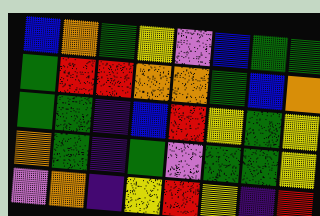[["blue", "orange", "green", "yellow", "violet", "blue", "green", "green"], ["green", "red", "red", "orange", "orange", "green", "blue", "orange"], ["green", "green", "indigo", "blue", "red", "yellow", "green", "yellow"], ["orange", "green", "indigo", "green", "violet", "green", "green", "yellow"], ["violet", "orange", "indigo", "yellow", "red", "yellow", "indigo", "red"]]